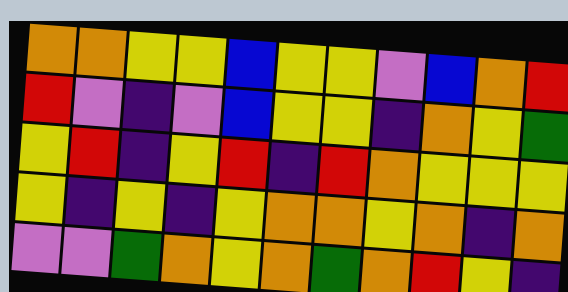[["orange", "orange", "yellow", "yellow", "blue", "yellow", "yellow", "violet", "blue", "orange", "red"], ["red", "violet", "indigo", "violet", "blue", "yellow", "yellow", "indigo", "orange", "yellow", "green"], ["yellow", "red", "indigo", "yellow", "red", "indigo", "red", "orange", "yellow", "yellow", "yellow"], ["yellow", "indigo", "yellow", "indigo", "yellow", "orange", "orange", "yellow", "orange", "indigo", "orange"], ["violet", "violet", "green", "orange", "yellow", "orange", "green", "orange", "red", "yellow", "indigo"]]